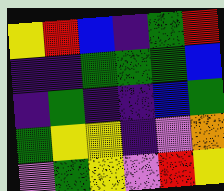[["yellow", "red", "blue", "indigo", "green", "red"], ["indigo", "indigo", "green", "green", "green", "blue"], ["indigo", "green", "indigo", "indigo", "blue", "green"], ["green", "yellow", "yellow", "indigo", "violet", "orange"], ["violet", "green", "yellow", "violet", "red", "yellow"]]